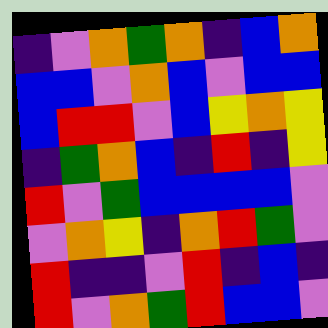[["indigo", "violet", "orange", "green", "orange", "indigo", "blue", "orange"], ["blue", "blue", "violet", "orange", "blue", "violet", "blue", "blue"], ["blue", "red", "red", "violet", "blue", "yellow", "orange", "yellow"], ["indigo", "green", "orange", "blue", "indigo", "red", "indigo", "yellow"], ["red", "violet", "green", "blue", "blue", "blue", "blue", "violet"], ["violet", "orange", "yellow", "indigo", "orange", "red", "green", "violet"], ["red", "indigo", "indigo", "violet", "red", "indigo", "blue", "indigo"], ["red", "violet", "orange", "green", "red", "blue", "blue", "violet"]]